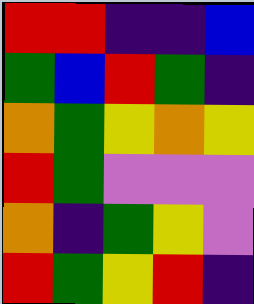[["red", "red", "indigo", "indigo", "blue"], ["green", "blue", "red", "green", "indigo"], ["orange", "green", "yellow", "orange", "yellow"], ["red", "green", "violet", "violet", "violet"], ["orange", "indigo", "green", "yellow", "violet"], ["red", "green", "yellow", "red", "indigo"]]